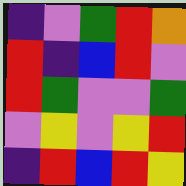[["indigo", "violet", "green", "red", "orange"], ["red", "indigo", "blue", "red", "violet"], ["red", "green", "violet", "violet", "green"], ["violet", "yellow", "violet", "yellow", "red"], ["indigo", "red", "blue", "red", "yellow"]]